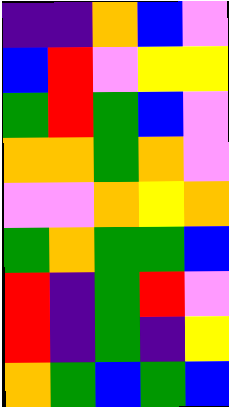[["indigo", "indigo", "orange", "blue", "violet"], ["blue", "red", "violet", "yellow", "yellow"], ["green", "red", "green", "blue", "violet"], ["orange", "orange", "green", "orange", "violet"], ["violet", "violet", "orange", "yellow", "orange"], ["green", "orange", "green", "green", "blue"], ["red", "indigo", "green", "red", "violet"], ["red", "indigo", "green", "indigo", "yellow"], ["orange", "green", "blue", "green", "blue"]]